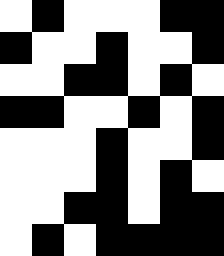[["white", "black", "white", "white", "white", "black", "black"], ["black", "white", "white", "black", "white", "white", "black"], ["white", "white", "black", "black", "white", "black", "white"], ["black", "black", "white", "white", "black", "white", "black"], ["white", "white", "white", "black", "white", "white", "black"], ["white", "white", "white", "black", "white", "black", "white"], ["white", "white", "black", "black", "white", "black", "black"], ["white", "black", "white", "black", "black", "black", "black"]]